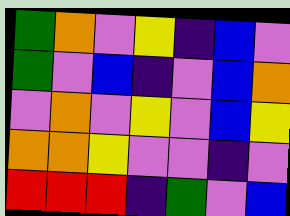[["green", "orange", "violet", "yellow", "indigo", "blue", "violet"], ["green", "violet", "blue", "indigo", "violet", "blue", "orange"], ["violet", "orange", "violet", "yellow", "violet", "blue", "yellow"], ["orange", "orange", "yellow", "violet", "violet", "indigo", "violet"], ["red", "red", "red", "indigo", "green", "violet", "blue"]]